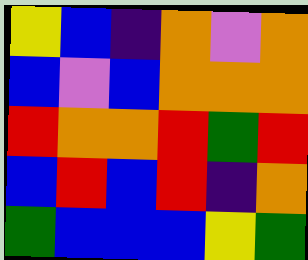[["yellow", "blue", "indigo", "orange", "violet", "orange"], ["blue", "violet", "blue", "orange", "orange", "orange"], ["red", "orange", "orange", "red", "green", "red"], ["blue", "red", "blue", "red", "indigo", "orange"], ["green", "blue", "blue", "blue", "yellow", "green"]]